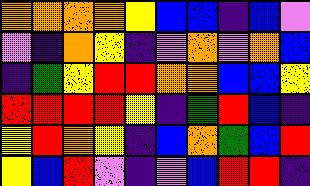[["orange", "orange", "orange", "orange", "yellow", "blue", "blue", "indigo", "blue", "violet"], ["violet", "indigo", "orange", "yellow", "indigo", "violet", "orange", "violet", "orange", "blue"], ["indigo", "green", "yellow", "red", "red", "orange", "orange", "blue", "blue", "yellow"], ["red", "red", "red", "red", "yellow", "indigo", "green", "red", "blue", "indigo"], ["yellow", "red", "orange", "yellow", "indigo", "blue", "orange", "green", "blue", "red"], ["yellow", "blue", "red", "violet", "indigo", "violet", "blue", "red", "red", "indigo"]]